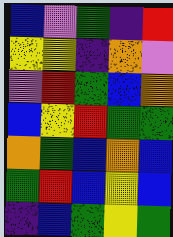[["blue", "violet", "green", "indigo", "red"], ["yellow", "yellow", "indigo", "orange", "violet"], ["violet", "red", "green", "blue", "orange"], ["blue", "yellow", "red", "green", "green"], ["orange", "green", "blue", "orange", "blue"], ["green", "red", "blue", "yellow", "blue"], ["indigo", "blue", "green", "yellow", "green"]]